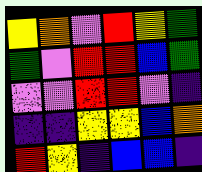[["yellow", "orange", "violet", "red", "yellow", "green"], ["green", "violet", "red", "red", "blue", "green"], ["violet", "violet", "red", "red", "violet", "indigo"], ["indigo", "indigo", "yellow", "yellow", "blue", "orange"], ["red", "yellow", "indigo", "blue", "blue", "indigo"]]